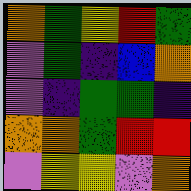[["orange", "green", "yellow", "red", "green"], ["violet", "green", "indigo", "blue", "orange"], ["violet", "indigo", "green", "green", "indigo"], ["orange", "orange", "green", "red", "red"], ["violet", "yellow", "yellow", "violet", "orange"]]